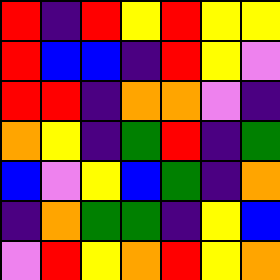[["red", "indigo", "red", "yellow", "red", "yellow", "yellow"], ["red", "blue", "blue", "indigo", "red", "yellow", "violet"], ["red", "red", "indigo", "orange", "orange", "violet", "indigo"], ["orange", "yellow", "indigo", "green", "red", "indigo", "green"], ["blue", "violet", "yellow", "blue", "green", "indigo", "orange"], ["indigo", "orange", "green", "green", "indigo", "yellow", "blue"], ["violet", "red", "yellow", "orange", "red", "yellow", "orange"]]